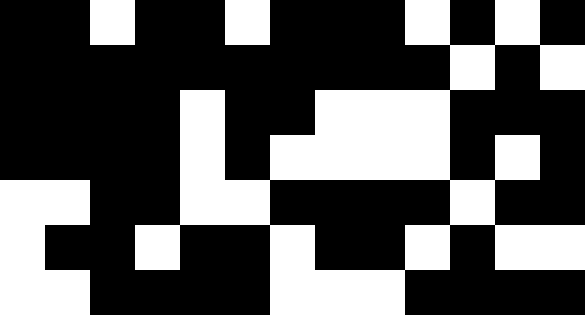[["black", "black", "white", "black", "black", "white", "black", "black", "black", "white", "black", "white", "black"], ["black", "black", "black", "black", "black", "black", "black", "black", "black", "black", "white", "black", "white"], ["black", "black", "black", "black", "white", "black", "black", "white", "white", "white", "black", "black", "black"], ["black", "black", "black", "black", "white", "black", "white", "white", "white", "white", "black", "white", "black"], ["white", "white", "black", "black", "white", "white", "black", "black", "black", "black", "white", "black", "black"], ["white", "black", "black", "white", "black", "black", "white", "black", "black", "white", "black", "white", "white"], ["white", "white", "black", "black", "black", "black", "white", "white", "white", "black", "black", "black", "black"]]